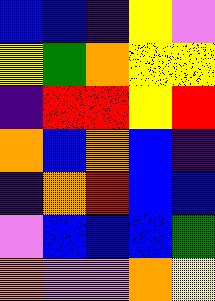[["blue", "blue", "indigo", "yellow", "violet"], ["yellow", "green", "orange", "yellow", "yellow"], ["indigo", "red", "red", "yellow", "red"], ["orange", "blue", "orange", "blue", "indigo"], ["indigo", "orange", "red", "blue", "blue"], ["violet", "blue", "blue", "blue", "green"], ["orange", "violet", "violet", "orange", "yellow"]]